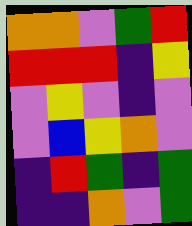[["orange", "orange", "violet", "green", "red"], ["red", "red", "red", "indigo", "yellow"], ["violet", "yellow", "violet", "indigo", "violet"], ["violet", "blue", "yellow", "orange", "violet"], ["indigo", "red", "green", "indigo", "green"], ["indigo", "indigo", "orange", "violet", "green"]]